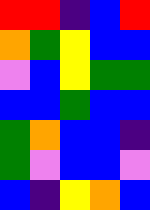[["red", "red", "indigo", "blue", "red"], ["orange", "green", "yellow", "blue", "blue"], ["violet", "blue", "yellow", "green", "green"], ["blue", "blue", "green", "blue", "blue"], ["green", "orange", "blue", "blue", "indigo"], ["green", "violet", "blue", "blue", "violet"], ["blue", "indigo", "yellow", "orange", "blue"]]